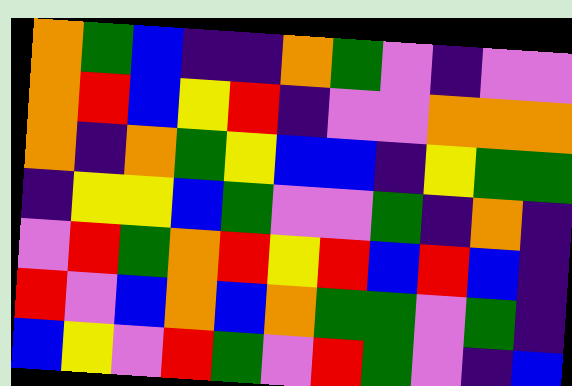[["orange", "green", "blue", "indigo", "indigo", "orange", "green", "violet", "indigo", "violet", "violet"], ["orange", "red", "blue", "yellow", "red", "indigo", "violet", "violet", "orange", "orange", "orange"], ["orange", "indigo", "orange", "green", "yellow", "blue", "blue", "indigo", "yellow", "green", "green"], ["indigo", "yellow", "yellow", "blue", "green", "violet", "violet", "green", "indigo", "orange", "indigo"], ["violet", "red", "green", "orange", "red", "yellow", "red", "blue", "red", "blue", "indigo"], ["red", "violet", "blue", "orange", "blue", "orange", "green", "green", "violet", "green", "indigo"], ["blue", "yellow", "violet", "red", "green", "violet", "red", "green", "violet", "indigo", "blue"]]